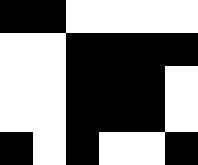[["black", "black", "white", "white", "white", "white"], ["white", "white", "black", "black", "black", "black"], ["white", "white", "black", "black", "black", "white"], ["white", "white", "black", "black", "black", "white"], ["black", "white", "black", "white", "white", "black"]]